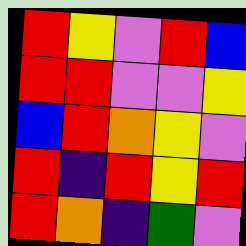[["red", "yellow", "violet", "red", "blue"], ["red", "red", "violet", "violet", "yellow"], ["blue", "red", "orange", "yellow", "violet"], ["red", "indigo", "red", "yellow", "red"], ["red", "orange", "indigo", "green", "violet"]]